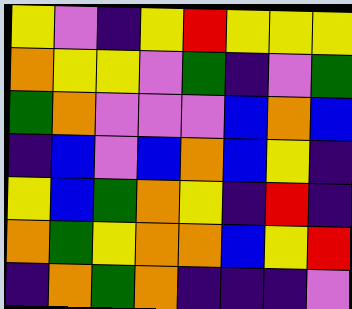[["yellow", "violet", "indigo", "yellow", "red", "yellow", "yellow", "yellow"], ["orange", "yellow", "yellow", "violet", "green", "indigo", "violet", "green"], ["green", "orange", "violet", "violet", "violet", "blue", "orange", "blue"], ["indigo", "blue", "violet", "blue", "orange", "blue", "yellow", "indigo"], ["yellow", "blue", "green", "orange", "yellow", "indigo", "red", "indigo"], ["orange", "green", "yellow", "orange", "orange", "blue", "yellow", "red"], ["indigo", "orange", "green", "orange", "indigo", "indigo", "indigo", "violet"]]